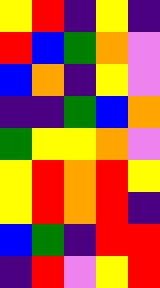[["yellow", "red", "indigo", "yellow", "indigo"], ["red", "blue", "green", "orange", "violet"], ["blue", "orange", "indigo", "yellow", "violet"], ["indigo", "indigo", "green", "blue", "orange"], ["green", "yellow", "yellow", "orange", "violet"], ["yellow", "red", "orange", "red", "yellow"], ["yellow", "red", "orange", "red", "indigo"], ["blue", "green", "indigo", "red", "red"], ["indigo", "red", "violet", "yellow", "red"]]